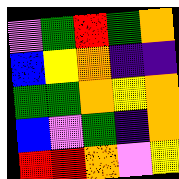[["violet", "green", "red", "green", "orange"], ["blue", "yellow", "orange", "indigo", "indigo"], ["green", "green", "orange", "yellow", "orange"], ["blue", "violet", "green", "indigo", "orange"], ["red", "red", "orange", "violet", "yellow"]]